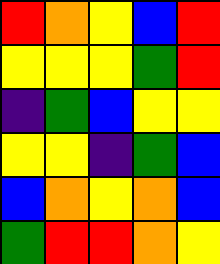[["red", "orange", "yellow", "blue", "red"], ["yellow", "yellow", "yellow", "green", "red"], ["indigo", "green", "blue", "yellow", "yellow"], ["yellow", "yellow", "indigo", "green", "blue"], ["blue", "orange", "yellow", "orange", "blue"], ["green", "red", "red", "orange", "yellow"]]